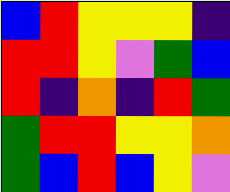[["blue", "red", "yellow", "yellow", "yellow", "indigo"], ["red", "red", "yellow", "violet", "green", "blue"], ["red", "indigo", "orange", "indigo", "red", "green"], ["green", "red", "red", "yellow", "yellow", "orange"], ["green", "blue", "red", "blue", "yellow", "violet"]]